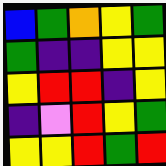[["blue", "green", "orange", "yellow", "green"], ["green", "indigo", "indigo", "yellow", "yellow"], ["yellow", "red", "red", "indigo", "yellow"], ["indigo", "violet", "red", "yellow", "green"], ["yellow", "yellow", "red", "green", "red"]]